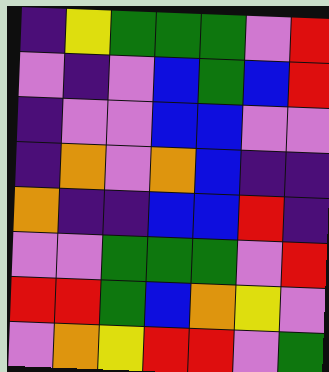[["indigo", "yellow", "green", "green", "green", "violet", "red"], ["violet", "indigo", "violet", "blue", "green", "blue", "red"], ["indigo", "violet", "violet", "blue", "blue", "violet", "violet"], ["indigo", "orange", "violet", "orange", "blue", "indigo", "indigo"], ["orange", "indigo", "indigo", "blue", "blue", "red", "indigo"], ["violet", "violet", "green", "green", "green", "violet", "red"], ["red", "red", "green", "blue", "orange", "yellow", "violet"], ["violet", "orange", "yellow", "red", "red", "violet", "green"]]